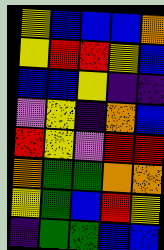[["yellow", "blue", "blue", "blue", "orange"], ["yellow", "red", "red", "yellow", "blue"], ["blue", "blue", "yellow", "indigo", "indigo"], ["violet", "yellow", "indigo", "orange", "blue"], ["red", "yellow", "violet", "red", "red"], ["orange", "green", "green", "orange", "orange"], ["yellow", "green", "blue", "red", "yellow"], ["indigo", "green", "green", "blue", "blue"]]